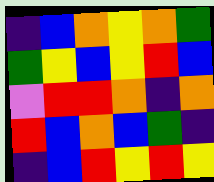[["indigo", "blue", "orange", "yellow", "orange", "green"], ["green", "yellow", "blue", "yellow", "red", "blue"], ["violet", "red", "red", "orange", "indigo", "orange"], ["red", "blue", "orange", "blue", "green", "indigo"], ["indigo", "blue", "red", "yellow", "red", "yellow"]]